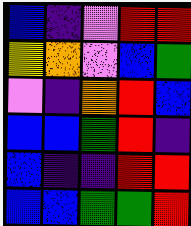[["blue", "indigo", "violet", "red", "red"], ["yellow", "orange", "violet", "blue", "green"], ["violet", "indigo", "orange", "red", "blue"], ["blue", "blue", "green", "red", "indigo"], ["blue", "indigo", "indigo", "red", "red"], ["blue", "blue", "green", "green", "red"]]